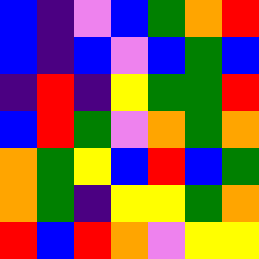[["blue", "indigo", "violet", "blue", "green", "orange", "red"], ["blue", "indigo", "blue", "violet", "blue", "green", "blue"], ["indigo", "red", "indigo", "yellow", "green", "green", "red"], ["blue", "red", "green", "violet", "orange", "green", "orange"], ["orange", "green", "yellow", "blue", "red", "blue", "green"], ["orange", "green", "indigo", "yellow", "yellow", "green", "orange"], ["red", "blue", "red", "orange", "violet", "yellow", "yellow"]]